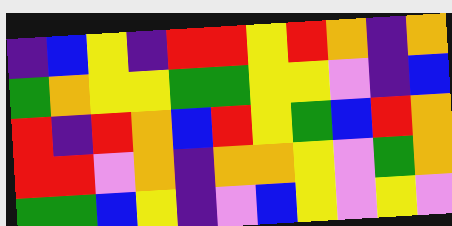[["indigo", "blue", "yellow", "indigo", "red", "red", "yellow", "red", "orange", "indigo", "orange"], ["green", "orange", "yellow", "yellow", "green", "green", "yellow", "yellow", "violet", "indigo", "blue"], ["red", "indigo", "red", "orange", "blue", "red", "yellow", "green", "blue", "red", "orange"], ["red", "red", "violet", "orange", "indigo", "orange", "orange", "yellow", "violet", "green", "orange"], ["green", "green", "blue", "yellow", "indigo", "violet", "blue", "yellow", "violet", "yellow", "violet"]]